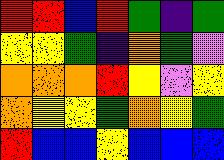[["red", "red", "blue", "red", "green", "indigo", "green"], ["yellow", "yellow", "green", "indigo", "orange", "green", "violet"], ["orange", "orange", "orange", "red", "yellow", "violet", "yellow"], ["orange", "yellow", "yellow", "green", "orange", "yellow", "green"], ["red", "blue", "blue", "yellow", "blue", "blue", "blue"]]